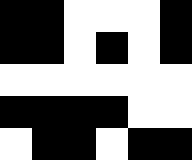[["black", "black", "white", "white", "white", "black"], ["black", "black", "white", "black", "white", "black"], ["white", "white", "white", "white", "white", "white"], ["black", "black", "black", "black", "white", "white"], ["white", "black", "black", "white", "black", "black"]]